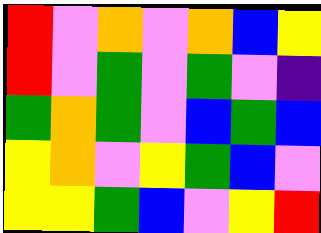[["red", "violet", "orange", "violet", "orange", "blue", "yellow"], ["red", "violet", "green", "violet", "green", "violet", "indigo"], ["green", "orange", "green", "violet", "blue", "green", "blue"], ["yellow", "orange", "violet", "yellow", "green", "blue", "violet"], ["yellow", "yellow", "green", "blue", "violet", "yellow", "red"]]